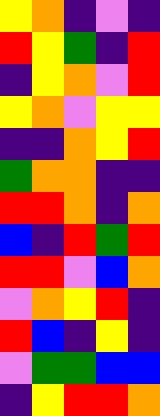[["yellow", "orange", "indigo", "violet", "indigo"], ["red", "yellow", "green", "indigo", "red"], ["indigo", "yellow", "orange", "violet", "red"], ["yellow", "orange", "violet", "yellow", "yellow"], ["indigo", "indigo", "orange", "yellow", "red"], ["green", "orange", "orange", "indigo", "indigo"], ["red", "red", "orange", "indigo", "orange"], ["blue", "indigo", "red", "green", "red"], ["red", "red", "violet", "blue", "orange"], ["violet", "orange", "yellow", "red", "indigo"], ["red", "blue", "indigo", "yellow", "indigo"], ["violet", "green", "green", "blue", "blue"], ["indigo", "yellow", "red", "red", "orange"]]